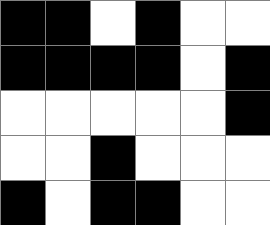[["black", "black", "white", "black", "white", "white"], ["black", "black", "black", "black", "white", "black"], ["white", "white", "white", "white", "white", "black"], ["white", "white", "black", "white", "white", "white"], ["black", "white", "black", "black", "white", "white"]]